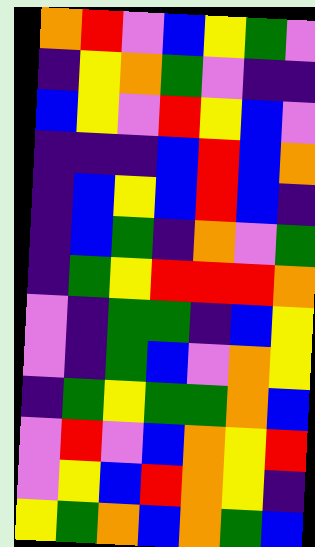[["orange", "red", "violet", "blue", "yellow", "green", "violet"], ["indigo", "yellow", "orange", "green", "violet", "indigo", "indigo"], ["blue", "yellow", "violet", "red", "yellow", "blue", "violet"], ["indigo", "indigo", "indigo", "blue", "red", "blue", "orange"], ["indigo", "blue", "yellow", "blue", "red", "blue", "indigo"], ["indigo", "blue", "green", "indigo", "orange", "violet", "green"], ["indigo", "green", "yellow", "red", "red", "red", "orange"], ["violet", "indigo", "green", "green", "indigo", "blue", "yellow"], ["violet", "indigo", "green", "blue", "violet", "orange", "yellow"], ["indigo", "green", "yellow", "green", "green", "orange", "blue"], ["violet", "red", "violet", "blue", "orange", "yellow", "red"], ["violet", "yellow", "blue", "red", "orange", "yellow", "indigo"], ["yellow", "green", "orange", "blue", "orange", "green", "blue"]]